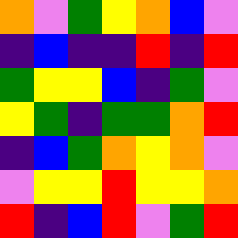[["orange", "violet", "green", "yellow", "orange", "blue", "violet"], ["indigo", "blue", "indigo", "indigo", "red", "indigo", "red"], ["green", "yellow", "yellow", "blue", "indigo", "green", "violet"], ["yellow", "green", "indigo", "green", "green", "orange", "red"], ["indigo", "blue", "green", "orange", "yellow", "orange", "violet"], ["violet", "yellow", "yellow", "red", "yellow", "yellow", "orange"], ["red", "indigo", "blue", "red", "violet", "green", "red"]]